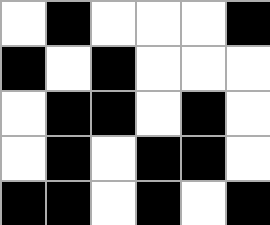[["white", "black", "white", "white", "white", "black"], ["black", "white", "black", "white", "white", "white"], ["white", "black", "black", "white", "black", "white"], ["white", "black", "white", "black", "black", "white"], ["black", "black", "white", "black", "white", "black"]]